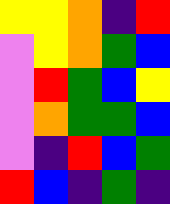[["yellow", "yellow", "orange", "indigo", "red"], ["violet", "yellow", "orange", "green", "blue"], ["violet", "red", "green", "blue", "yellow"], ["violet", "orange", "green", "green", "blue"], ["violet", "indigo", "red", "blue", "green"], ["red", "blue", "indigo", "green", "indigo"]]